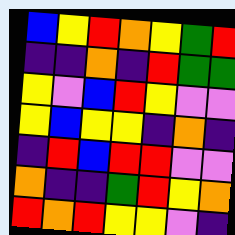[["blue", "yellow", "red", "orange", "yellow", "green", "red"], ["indigo", "indigo", "orange", "indigo", "red", "green", "green"], ["yellow", "violet", "blue", "red", "yellow", "violet", "violet"], ["yellow", "blue", "yellow", "yellow", "indigo", "orange", "indigo"], ["indigo", "red", "blue", "red", "red", "violet", "violet"], ["orange", "indigo", "indigo", "green", "red", "yellow", "orange"], ["red", "orange", "red", "yellow", "yellow", "violet", "indigo"]]